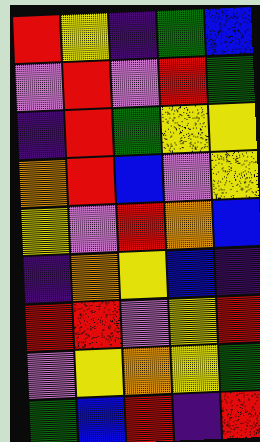[["red", "yellow", "indigo", "green", "blue"], ["violet", "red", "violet", "red", "green"], ["indigo", "red", "green", "yellow", "yellow"], ["orange", "red", "blue", "violet", "yellow"], ["yellow", "violet", "red", "orange", "blue"], ["indigo", "orange", "yellow", "blue", "indigo"], ["red", "red", "violet", "yellow", "red"], ["violet", "yellow", "orange", "yellow", "green"], ["green", "blue", "red", "indigo", "red"]]